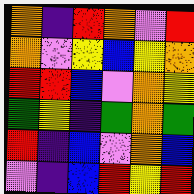[["orange", "indigo", "red", "orange", "violet", "red"], ["orange", "violet", "yellow", "blue", "yellow", "orange"], ["red", "red", "blue", "violet", "orange", "yellow"], ["green", "yellow", "indigo", "green", "orange", "green"], ["red", "indigo", "blue", "violet", "orange", "blue"], ["violet", "indigo", "blue", "red", "yellow", "red"]]